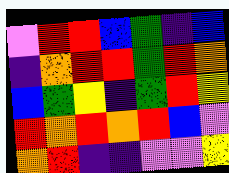[["violet", "red", "red", "blue", "green", "indigo", "blue"], ["indigo", "orange", "red", "red", "green", "red", "orange"], ["blue", "green", "yellow", "indigo", "green", "red", "yellow"], ["red", "orange", "red", "orange", "red", "blue", "violet"], ["orange", "red", "indigo", "indigo", "violet", "violet", "yellow"]]